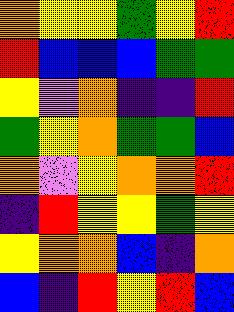[["orange", "yellow", "yellow", "green", "yellow", "red"], ["red", "blue", "blue", "blue", "green", "green"], ["yellow", "violet", "orange", "indigo", "indigo", "red"], ["green", "yellow", "orange", "green", "green", "blue"], ["orange", "violet", "yellow", "orange", "orange", "red"], ["indigo", "red", "yellow", "yellow", "green", "yellow"], ["yellow", "orange", "orange", "blue", "indigo", "orange"], ["blue", "indigo", "red", "yellow", "red", "blue"]]